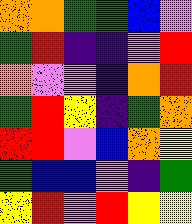[["orange", "orange", "green", "green", "blue", "violet"], ["green", "red", "indigo", "indigo", "violet", "red"], ["orange", "violet", "violet", "indigo", "orange", "red"], ["green", "red", "yellow", "indigo", "green", "orange"], ["red", "red", "violet", "blue", "orange", "yellow"], ["green", "blue", "blue", "violet", "indigo", "green"], ["yellow", "red", "violet", "red", "yellow", "yellow"]]